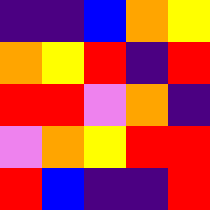[["indigo", "indigo", "blue", "orange", "yellow"], ["orange", "yellow", "red", "indigo", "red"], ["red", "red", "violet", "orange", "indigo"], ["violet", "orange", "yellow", "red", "red"], ["red", "blue", "indigo", "indigo", "red"]]